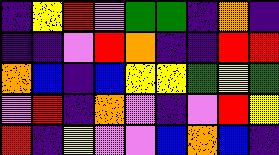[["indigo", "yellow", "red", "violet", "green", "green", "indigo", "orange", "indigo"], ["indigo", "indigo", "violet", "red", "orange", "indigo", "indigo", "red", "red"], ["orange", "blue", "indigo", "blue", "yellow", "yellow", "green", "yellow", "green"], ["violet", "red", "indigo", "orange", "violet", "indigo", "violet", "red", "yellow"], ["red", "indigo", "yellow", "violet", "violet", "blue", "orange", "blue", "indigo"]]